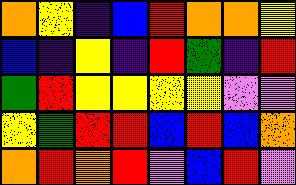[["orange", "yellow", "indigo", "blue", "red", "orange", "orange", "yellow"], ["blue", "indigo", "yellow", "indigo", "red", "green", "indigo", "red"], ["green", "red", "yellow", "yellow", "yellow", "yellow", "violet", "violet"], ["yellow", "green", "red", "red", "blue", "red", "blue", "orange"], ["orange", "red", "orange", "red", "violet", "blue", "red", "violet"]]